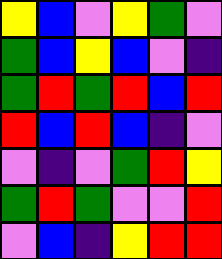[["yellow", "blue", "violet", "yellow", "green", "violet"], ["green", "blue", "yellow", "blue", "violet", "indigo"], ["green", "red", "green", "red", "blue", "red"], ["red", "blue", "red", "blue", "indigo", "violet"], ["violet", "indigo", "violet", "green", "red", "yellow"], ["green", "red", "green", "violet", "violet", "red"], ["violet", "blue", "indigo", "yellow", "red", "red"]]